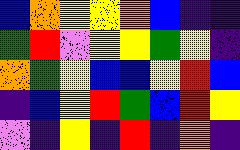[["blue", "orange", "yellow", "yellow", "orange", "blue", "indigo", "indigo"], ["green", "red", "violet", "yellow", "yellow", "green", "yellow", "indigo"], ["orange", "green", "yellow", "blue", "blue", "yellow", "red", "blue"], ["indigo", "blue", "yellow", "red", "green", "blue", "red", "yellow"], ["violet", "indigo", "yellow", "indigo", "red", "indigo", "orange", "indigo"]]